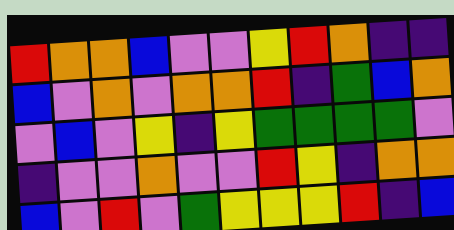[["red", "orange", "orange", "blue", "violet", "violet", "yellow", "red", "orange", "indigo", "indigo"], ["blue", "violet", "orange", "violet", "orange", "orange", "red", "indigo", "green", "blue", "orange"], ["violet", "blue", "violet", "yellow", "indigo", "yellow", "green", "green", "green", "green", "violet"], ["indigo", "violet", "violet", "orange", "violet", "violet", "red", "yellow", "indigo", "orange", "orange"], ["blue", "violet", "red", "violet", "green", "yellow", "yellow", "yellow", "red", "indigo", "blue"]]